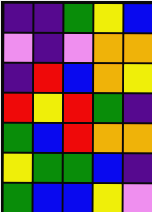[["indigo", "indigo", "green", "yellow", "blue"], ["violet", "indigo", "violet", "orange", "orange"], ["indigo", "red", "blue", "orange", "yellow"], ["red", "yellow", "red", "green", "indigo"], ["green", "blue", "red", "orange", "orange"], ["yellow", "green", "green", "blue", "indigo"], ["green", "blue", "blue", "yellow", "violet"]]